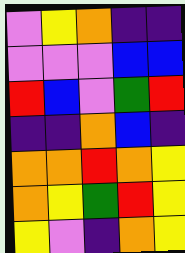[["violet", "yellow", "orange", "indigo", "indigo"], ["violet", "violet", "violet", "blue", "blue"], ["red", "blue", "violet", "green", "red"], ["indigo", "indigo", "orange", "blue", "indigo"], ["orange", "orange", "red", "orange", "yellow"], ["orange", "yellow", "green", "red", "yellow"], ["yellow", "violet", "indigo", "orange", "yellow"]]